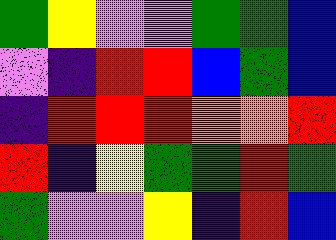[["green", "yellow", "violet", "violet", "green", "green", "blue"], ["violet", "indigo", "red", "red", "blue", "green", "blue"], ["indigo", "red", "red", "red", "orange", "orange", "red"], ["red", "indigo", "yellow", "green", "green", "red", "green"], ["green", "violet", "violet", "yellow", "indigo", "red", "blue"]]